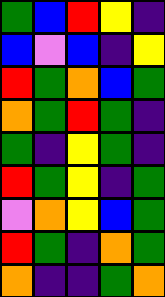[["green", "blue", "red", "yellow", "indigo"], ["blue", "violet", "blue", "indigo", "yellow"], ["red", "green", "orange", "blue", "green"], ["orange", "green", "red", "green", "indigo"], ["green", "indigo", "yellow", "green", "indigo"], ["red", "green", "yellow", "indigo", "green"], ["violet", "orange", "yellow", "blue", "green"], ["red", "green", "indigo", "orange", "green"], ["orange", "indigo", "indigo", "green", "orange"]]